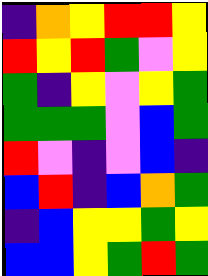[["indigo", "orange", "yellow", "red", "red", "yellow"], ["red", "yellow", "red", "green", "violet", "yellow"], ["green", "indigo", "yellow", "violet", "yellow", "green"], ["green", "green", "green", "violet", "blue", "green"], ["red", "violet", "indigo", "violet", "blue", "indigo"], ["blue", "red", "indigo", "blue", "orange", "green"], ["indigo", "blue", "yellow", "yellow", "green", "yellow"], ["blue", "blue", "yellow", "green", "red", "green"]]